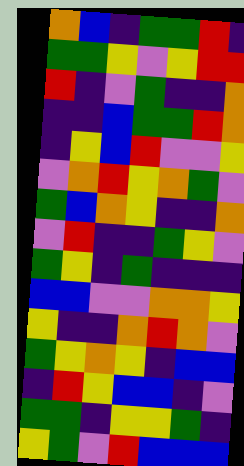[["orange", "blue", "indigo", "green", "green", "red", "indigo"], ["green", "green", "yellow", "violet", "yellow", "red", "red"], ["red", "indigo", "violet", "green", "indigo", "indigo", "orange"], ["indigo", "indigo", "blue", "green", "green", "red", "orange"], ["indigo", "yellow", "blue", "red", "violet", "violet", "yellow"], ["violet", "orange", "red", "yellow", "orange", "green", "violet"], ["green", "blue", "orange", "yellow", "indigo", "indigo", "orange"], ["violet", "red", "indigo", "indigo", "green", "yellow", "violet"], ["green", "yellow", "indigo", "green", "indigo", "indigo", "indigo"], ["blue", "blue", "violet", "violet", "orange", "orange", "yellow"], ["yellow", "indigo", "indigo", "orange", "red", "orange", "violet"], ["green", "yellow", "orange", "yellow", "indigo", "blue", "blue"], ["indigo", "red", "yellow", "blue", "blue", "indigo", "violet"], ["green", "green", "indigo", "yellow", "yellow", "green", "indigo"], ["yellow", "green", "violet", "red", "blue", "blue", "blue"]]